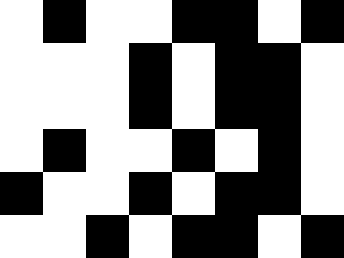[["white", "black", "white", "white", "black", "black", "white", "black"], ["white", "white", "white", "black", "white", "black", "black", "white"], ["white", "white", "white", "black", "white", "black", "black", "white"], ["white", "black", "white", "white", "black", "white", "black", "white"], ["black", "white", "white", "black", "white", "black", "black", "white"], ["white", "white", "black", "white", "black", "black", "white", "black"]]